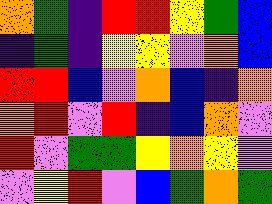[["orange", "green", "indigo", "red", "red", "yellow", "green", "blue"], ["indigo", "green", "indigo", "yellow", "yellow", "violet", "orange", "blue"], ["red", "red", "blue", "violet", "orange", "blue", "indigo", "orange"], ["orange", "red", "violet", "red", "indigo", "blue", "orange", "violet"], ["red", "violet", "green", "green", "yellow", "orange", "yellow", "violet"], ["violet", "yellow", "red", "violet", "blue", "green", "orange", "green"]]